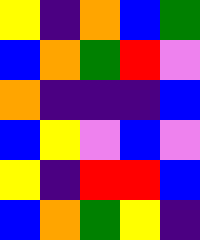[["yellow", "indigo", "orange", "blue", "green"], ["blue", "orange", "green", "red", "violet"], ["orange", "indigo", "indigo", "indigo", "blue"], ["blue", "yellow", "violet", "blue", "violet"], ["yellow", "indigo", "red", "red", "blue"], ["blue", "orange", "green", "yellow", "indigo"]]